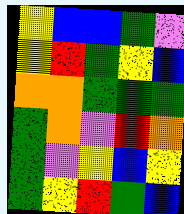[["yellow", "blue", "blue", "green", "violet"], ["yellow", "red", "green", "yellow", "blue"], ["orange", "orange", "green", "green", "green"], ["green", "orange", "violet", "red", "orange"], ["green", "violet", "yellow", "blue", "yellow"], ["green", "yellow", "red", "green", "blue"]]